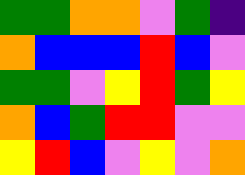[["green", "green", "orange", "orange", "violet", "green", "indigo"], ["orange", "blue", "blue", "blue", "red", "blue", "violet"], ["green", "green", "violet", "yellow", "red", "green", "yellow"], ["orange", "blue", "green", "red", "red", "violet", "violet"], ["yellow", "red", "blue", "violet", "yellow", "violet", "orange"]]